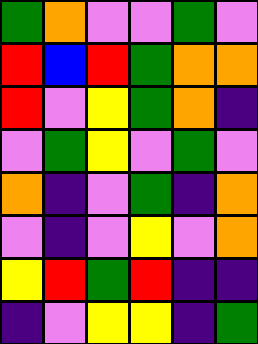[["green", "orange", "violet", "violet", "green", "violet"], ["red", "blue", "red", "green", "orange", "orange"], ["red", "violet", "yellow", "green", "orange", "indigo"], ["violet", "green", "yellow", "violet", "green", "violet"], ["orange", "indigo", "violet", "green", "indigo", "orange"], ["violet", "indigo", "violet", "yellow", "violet", "orange"], ["yellow", "red", "green", "red", "indigo", "indigo"], ["indigo", "violet", "yellow", "yellow", "indigo", "green"]]